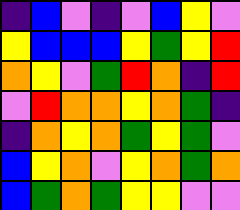[["indigo", "blue", "violet", "indigo", "violet", "blue", "yellow", "violet"], ["yellow", "blue", "blue", "blue", "yellow", "green", "yellow", "red"], ["orange", "yellow", "violet", "green", "red", "orange", "indigo", "red"], ["violet", "red", "orange", "orange", "yellow", "orange", "green", "indigo"], ["indigo", "orange", "yellow", "orange", "green", "yellow", "green", "violet"], ["blue", "yellow", "orange", "violet", "yellow", "orange", "green", "orange"], ["blue", "green", "orange", "green", "yellow", "yellow", "violet", "violet"]]